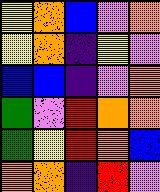[["yellow", "orange", "blue", "violet", "orange"], ["yellow", "orange", "indigo", "yellow", "violet"], ["blue", "blue", "indigo", "violet", "orange"], ["green", "violet", "red", "orange", "orange"], ["green", "yellow", "red", "orange", "blue"], ["orange", "orange", "indigo", "red", "violet"]]